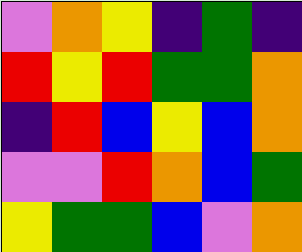[["violet", "orange", "yellow", "indigo", "green", "indigo"], ["red", "yellow", "red", "green", "green", "orange"], ["indigo", "red", "blue", "yellow", "blue", "orange"], ["violet", "violet", "red", "orange", "blue", "green"], ["yellow", "green", "green", "blue", "violet", "orange"]]